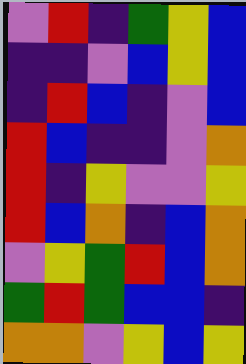[["violet", "red", "indigo", "green", "yellow", "blue"], ["indigo", "indigo", "violet", "blue", "yellow", "blue"], ["indigo", "red", "blue", "indigo", "violet", "blue"], ["red", "blue", "indigo", "indigo", "violet", "orange"], ["red", "indigo", "yellow", "violet", "violet", "yellow"], ["red", "blue", "orange", "indigo", "blue", "orange"], ["violet", "yellow", "green", "red", "blue", "orange"], ["green", "red", "green", "blue", "blue", "indigo"], ["orange", "orange", "violet", "yellow", "blue", "yellow"]]